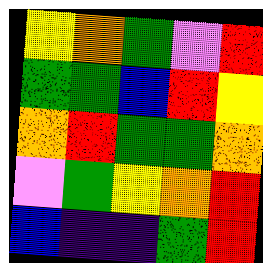[["yellow", "orange", "green", "violet", "red"], ["green", "green", "blue", "red", "yellow"], ["orange", "red", "green", "green", "orange"], ["violet", "green", "yellow", "orange", "red"], ["blue", "indigo", "indigo", "green", "red"]]